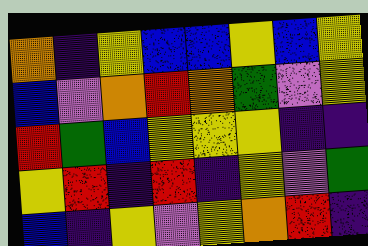[["orange", "indigo", "yellow", "blue", "blue", "yellow", "blue", "yellow"], ["blue", "violet", "orange", "red", "orange", "green", "violet", "yellow"], ["red", "green", "blue", "yellow", "yellow", "yellow", "indigo", "indigo"], ["yellow", "red", "indigo", "red", "indigo", "yellow", "violet", "green"], ["blue", "indigo", "yellow", "violet", "yellow", "orange", "red", "indigo"]]